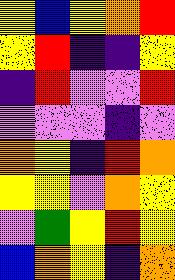[["yellow", "blue", "yellow", "orange", "red"], ["yellow", "red", "indigo", "indigo", "yellow"], ["indigo", "red", "violet", "violet", "red"], ["violet", "violet", "violet", "indigo", "violet"], ["orange", "yellow", "indigo", "red", "orange"], ["yellow", "yellow", "violet", "orange", "yellow"], ["violet", "green", "yellow", "red", "yellow"], ["blue", "orange", "yellow", "indigo", "orange"]]